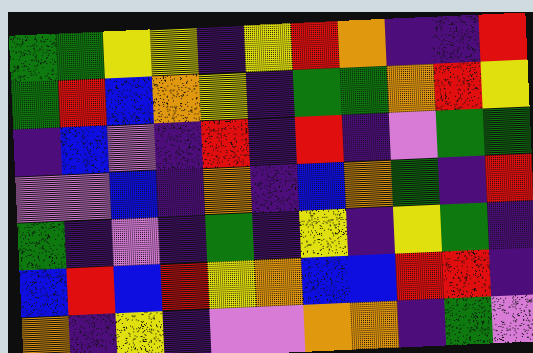[["green", "green", "yellow", "yellow", "indigo", "yellow", "red", "orange", "indigo", "indigo", "red"], ["green", "red", "blue", "orange", "yellow", "indigo", "green", "green", "orange", "red", "yellow"], ["indigo", "blue", "violet", "indigo", "red", "indigo", "red", "indigo", "violet", "green", "green"], ["violet", "violet", "blue", "indigo", "orange", "indigo", "blue", "orange", "green", "indigo", "red"], ["green", "indigo", "violet", "indigo", "green", "indigo", "yellow", "indigo", "yellow", "green", "indigo"], ["blue", "red", "blue", "red", "yellow", "orange", "blue", "blue", "red", "red", "indigo"], ["orange", "indigo", "yellow", "indigo", "violet", "violet", "orange", "orange", "indigo", "green", "violet"]]